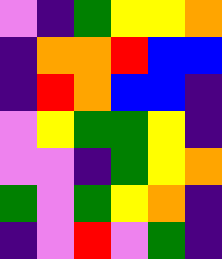[["violet", "indigo", "green", "yellow", "yellow", "orange"], ["indigo", "orange", "orange", "red", "blue", "blue"], ["indigo", "red", "orange", "blue", "blue", "indigo"], ["violet", "yellow", "green", "green", "yellow", "indigo"], ["violet", "violet", "indigo", "green", "yellow", "orange"], ["green", "violet", "green", "yellow", "orange", "indigo"], ["indigo", "violet", "red", "violet", "green", "indigo"]]